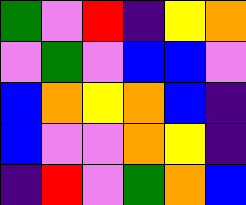[["green", "violet", "red", "indigo", "yellow", "orange"], ["violet", "green", "violet", "blue", "blue", "violet"], ["blue", "orange", "yellow", "orange", "blue", "indigo"], ["blue", "violet", "violet", "orange", "yellow", "indigo"], ["indigo", "red", "violet", "green", "orange", "blue"]]